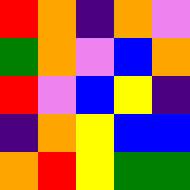[["red", "orange", "indigo", "orange", "violet"], ["green", "orange", "violet", "blue", "orange"], ["red", "violet", "blue", "yellow", "indigo"], ["indigo", "orange", "yellow", "blue", "blue"], ["orange", "red", "yellow", "green", "green"]]